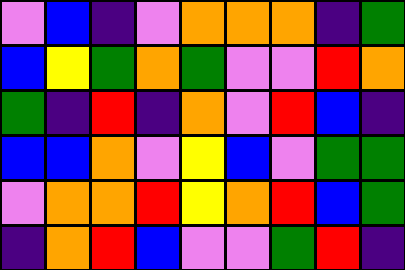[["violet", "blue", "indigo", "violet", "orange", "orange", "orange", "indigo", "green"], ["blue", "yellow", "green", "orange", "green", "violet", "violet", "red", "orange"], ["green", "indigo", "red", "indigo", "orange", "violet", "red", "blue", "indigo"], ["blue", "blue", "orange", "violet", "yellow", "blue", "violet", "green", "green"], ["violet", "orange", "orange", "red", "yellow", "orange", "red", "blue", "green"], ["indigo", "orange", "red", "blue", "violet", "violet", "green", "red", "indigo"]]